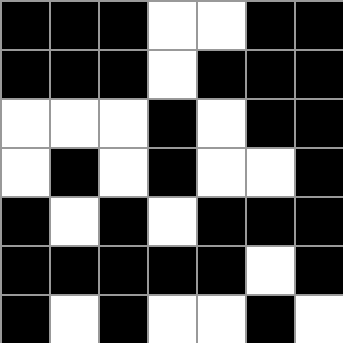[["black", "black", "black", "white", "white", "black", "black"], ["black", "black", "black", "white", "black", "black", "black"], ["white", "white", "white", "black", "white", "black", "black"], ["white", "black", "white", "black", "white", "white", "black"], ["black", "white", "black", "white", "black", "black", "black"], ["black", "black", "black", "black", "black", "white", "black"], ["black", "white", "black", "white", "white", "black", "white"]]